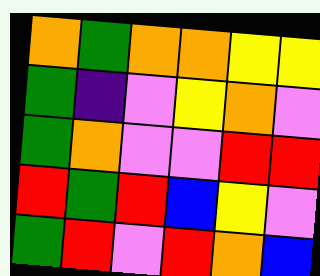[["orange", "green", "orange", "orange", "yellow", "yellow"], ["green", "indigo", "violet", "yellow", "orange", "violet"], ["green", "orange", "violet", "violet", "red", "red"], ["red", "green", "red", "blue", "yellow", "violet"], ["green", "red", "violet", "red", "orange", "blue"]]